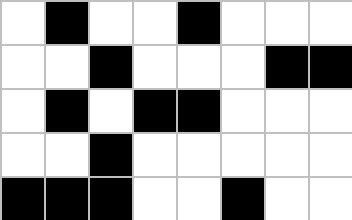[["white", "black", "white", "white", "black", "white", "white", "white"], ["white", "white", "black", "white", "white", "white", "black", "black"], ["white", "black", "white", "black", "black", "white", "white", "white"], ["white", "white", "black", "white", "white", "white", "white", "white"], ["black", "black", "black", "white", "white", "black", "white", "white"]]